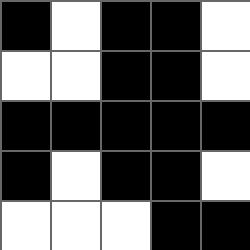[["black", "white", "black", "black", "white"], ["white", "white", "black", "black", "white"], ["black", "black", "black", "black", "black"], ["black", "white", "black", "black", "white"], ["white", "white", "white", "black", "black"]]